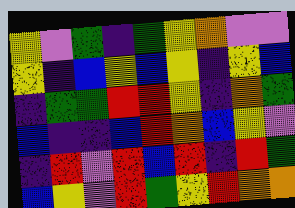[["yellow", "violet", "green", "indigo", "green", "yellow", "orange", "violet", "violet"], ["yellow", "indigo", "blue", "yellow", "blue", "yellow", "indigo", "yellow", "blue"], ["indigo", "green", "green", "red", "red", "yellow", "indigo", "orange", "green"], ["blue", "indigo", "indigo", "blue", "red", "orange", "blue", "yellow", "violet"], ["indigo", "red", "violet", "red", "blue", "red", "indigo", "red", "green"], ["blue", "yellow", "violet", "red", "green", "yellow", "red", "orange", "orange"]]